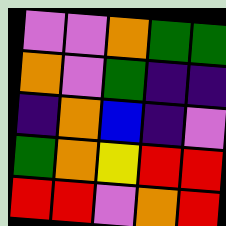[["violet", "violet", "orange", "green", "green"], ["orange", "violet", "green", "indigo", "indigo"], ["indigo", "orange", "blue", "indigo", "violet"], ["green", "orange", "yellow", "red", "red"], ["red", "red", "violet", "orange", "red"]]